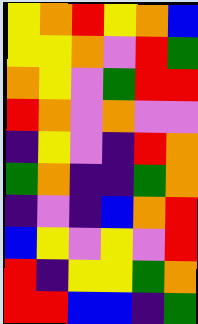[["yellow", "orange", "red", "yellow", "orange", "blue"], ["yellow", "yellow", "orange", "violet", "red", "green"], ["orange", "yellow", "violet", "green", "red", "red"], ["red", "orange", "violet", "orange", "violet", "violet"], ["indigo", "yellow", "violet", "indigo", "red", "orange"], ["green", "orange", "indigo", "indigo", "green", "orange"], ["indigo", "violet", "indigo", "blue", "orange", "red"], ["blue", "yellow", "violet", "yellow", "violet", "red"], ["red", "indigo", "yellow", "yellow", "green", "orange"], ["red", "red", "blue", "blue", "indigo", "green"]]